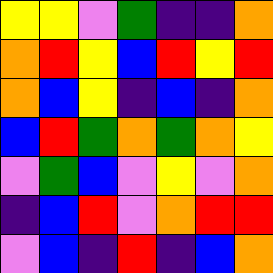[["yellow", "yellow", "violet", "green", "indigo", "indigo", "orange"], ["orange", "red", "yellow", "blue", "red", "yellow", "red"], ["orange", "blue", "yellow", "indigo", "blue", "indigo", "orange"], ["blue", "red", "green", "orange", "green", "orange", "yellow"], ["violet", "green", "blue", "violet", "yellow", "violet", "orange"], ["indigo", "blue", "red", "violet", "orange", "red", "red"], ["violet", "blue", "indigo", "red", "indigo", "blue", "orange"]]